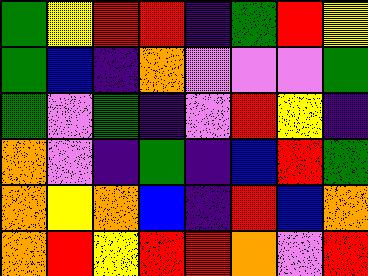[["green", "yellow", "red", "red", "indigo", "green", "red", "yellow"], ["green", "blue", "indigo", "orange", "violet", "violet", "violet", "green"], ["green", "violet", "green", "indigo", "violet", "red", "yellow", "indigo"], ["orange", "violet", "indigo", "green", "indigo", "blue", "red", "green"], ["orange", "yellow", "orange", "blue", "indigo", "red", "blue", "orange"], ["orange", "red", "yellow", "red", "red", "orange", "violet", "red"]]